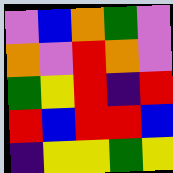[["violet", "blue", "orange", "green", "violet"], ["orange", "violet", "red", "orange", "violet"], ["green", "yellow", "red", "indigo", "red"], ["red", "blue", "red", "red", "blue"], ["indigo", "yellow", "yellow", "green", "yellow"]]